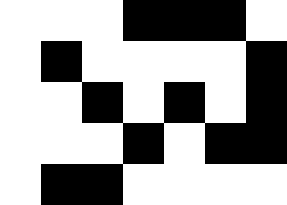[["white", "white", "white", "black", "black", "black", "white"], ["white", "black", "white", "white", "white", "white", "black"], ["white", "white", "black", "white", "black", "white", "black"], ["white", "white", "white", "black", "white", "black", "black"], ["white", "black", "black", "white", "white", "white", "white"]]